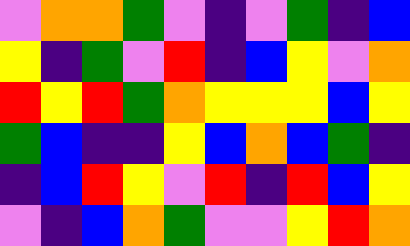[["violet", "orange", "orange", "green", "violet", "indigo", "violet", "green", "indigo", "blue"], ["yellow", "indigo", "green", "violet", "red", "indigo", "blue", "yellow", "violet", "orange"], ["red", "yellow", "red", "green", "orange", "yellow", "yellow", "yellow", "blue", "yellow"], ["green", "blue", "indigo", "indigo", "yellow", "blue", "orange", "blue", "green", "indigo"], ["indigo", "blue", "red", "yellow", "violet", "red", "indigo", "red", "blue", "yellow"], ["violet", "indigo", "blue", "orange", "green", "violet", "violet", "yellow", "red", "orange"]]